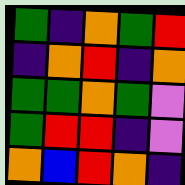[["green", "indigo", "orange", "green", "red"], ["indigo", "orange", "red", "indigo", "orange"], ["green", "green", "orange", "green", "violet"], ["green", "red", "red", "indigo", "violet"], ["orange", "blue", "red", "orange", "indigo"]]